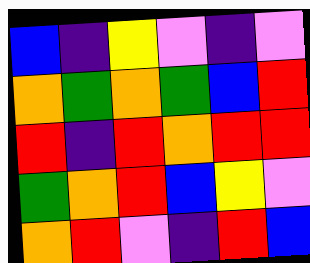[["blue", "indigo", "yellow", "violet", "indigo", "violet"], ["orange", "green", "orange", "green", "blue", "red"], ["red", "indigo", "red", "orange", "red", "red"], ["green", "orange", "red", "blue", "yellow", "violet"], ["orange", "red", "violet", "indigo", "red", "blue"]]